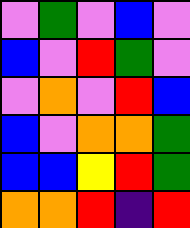[["violet", "green", "violet", "blue", "violet"], ["blue", "violet", "red", "green", "violet"], ["violet", "orange", "violet", "red", "blue"], ["blue", "violet", "orange", "orange", "green"], ["blue", "blue", "yellow", "red", "green"], ["orange", "orange", "red", "indigo", "red"]]